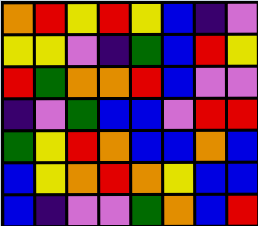[["orange", "red", "yellow", "red", "yellow", "blue", "indigo", "violet"], ["yellow", "yellow", "violet", "indigo", "green", "blue", "red", "yellow"], ["red", "green", "orange", "orange", "red", "blue", "violet", "violet"], ["indigo", "violet", "green", "blue", "blue", "violet", "red", "red"], ["green", "yellow", "red", "orange", "blue", "blue", "orange", "blue"], ["blue", "yellow", "orange", "red", "orange", "yellow", "blue", "blue"], ["blue", "indigo", "violet", "violet", "green", "orange", "blue", "red"]]